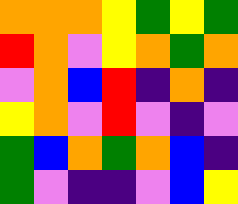[["orange", "orange", "orange", "yellow", "green", "yellow", "green"], ["red", "orange", "violet", "yellow", "orange", "green", "orange"], ["violet", "orange", "blue", "red", "indigo", "orange", "indigo"], ["yellow", "orange", "violet", "red", "violet", "indigo", "violet"], ["green", "blue", "orange", "green", "orange", "blue", "indigo"], ["green", "violet", "indigo", "indigo", "violet", "blue", "yellow"]]